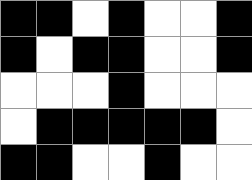[["black", "black", "white", "black", "white", "white", "black"], ["black", "white", "black", "black", "white", "white", "black"], ["white", "white", "white", "black", "white", "white", "white"], ["white", "black", "black", "black", "black", "black", "white"], ["black", "black", "white", "white", "black", "white", "white"]]